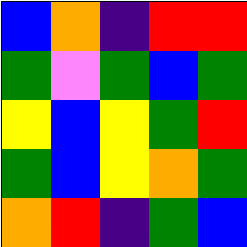[["blue", "orange", "indigo", "red", "red"], ["green", "violet", "green", "blue", "green"], ["yellow", "blue", "yellow", "green", "red"], ["green", "blue", "yellow", "orange", "green"], ["orange", "red", "indigo", "green", "blue"]]